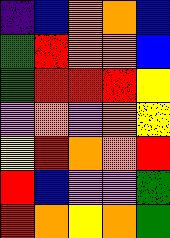[["indigo", "blue", "orange", "orange", "blue"], ["green", "red", "orange", "orange", "blue"], ["green", "red", "red", "red", "yellow"], ["violet", "orange", "violet", "orange", "yellow"], ["yellow", "red", "orange", "orange", "red"], ["red", "blue", "violet", "violet", "green"], ["red", "orange", "yellow", "orange", "green"]]